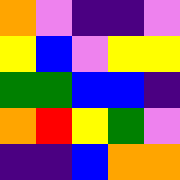[["orange", "violet", "indigo", "indigo", "violet"], ["yellow", "blue", "violet", "yellow", "yellow"], ["green", "green", "blue", "blue", "indigo"], ["orange", "red", "yellow", "green", "violet"], ["indigo", "indigo", "blue", "orange", "orange"]]